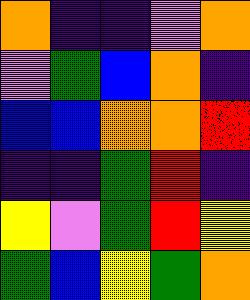[["orange", "indigo", "indigo", "violet", "orange"], ["violet", "green", "blue", "orange", "indigo"], ["blue", "blue", "orange", "orange", "red"], ["indigo", "indigo", "green", "red", "indigo"], ["yellow", "violet", "green", "red", "yellow"], ["green", "blue", "yellow", "green", "orange"]]